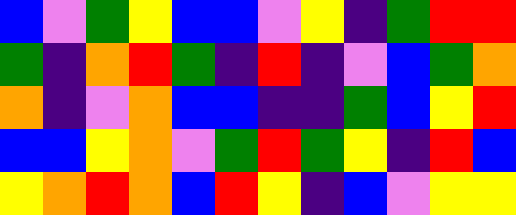[["blue", "violet", "green", "yellow", "blue", "blue", "violet", "yellow", "indigo", "green", "red", "red"], ["green", "indigo", "orange", "red", "green", "indigo", "red", "indigo", "violet", "blue", "green", "orange"], ["orange", "indigo", "violet", "orange", "blue", "blue", "indigo", "indigo", "green", "blue", "yellow", "red"], ["blue", "blue", "yellow", "orange", "violet", "green", "red", "green", "yellow", "indigo", "red", "blue"], ["yellow", "orange", "red", "orange", "blue", "red", "yellow", "indigo", "blue", "violet", "yellow", "yellow"]]